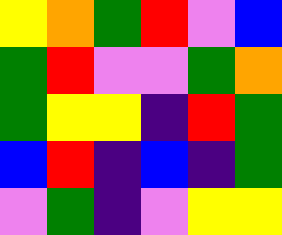[["yellow", "orange", "green", "red", "violet", "blue"], ["green", "red", "violet", "violet", "green", "orange"], ["green", "yellow", "yellow", "indigo", "red", "green"], ["blue", "red", "indigo", "blue", "indigo", "green"], ["violet", "green", "indigo", "violet", "yellow", "yellow"]]